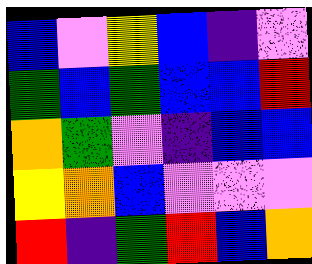[["blue", "violet", "yellow", "blue", "indigo", "violet"], ["green", "blue", "green", "blue", "blue", "red"], ["orange", "green", "violet", "indigo", "blue", "blue"], ["yellow", "orange", "blue", "violet", "violet", "violet"], ["red", "indigo", "green", "red", "blue", "orange"]]